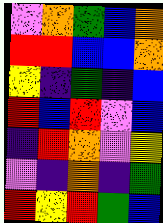[["violet", "orange", "green", "blue", "orange"], ["red", "red", "blue", "blue", "orange"], ["yellow", "indigo", "green", "indigo", "blue"], ["red", "blue", "red", "violet", "blue"], ["indigo", "red", "orange", "violet", "yellow"], ["violet", "indigo", "orange", "indigo", "green"], ["red", "yellow", "red", "green", "blue"]]